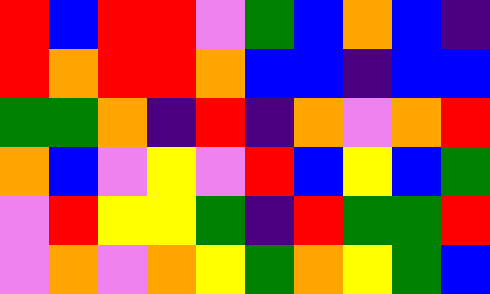[["red", "blue", "red", "red", "violet", "green", "blue", "orange", "blue", "indigo"], ["red", "orange", "red", "red", "orange", "blue", "blue", "indigo", "blue", "blue"], ["green", "green", "orange", "indigo", "red", "indigo", "orange", "violet", "orange", "red"], ["orange", "blue", "violet", "yellow", "violet", "red", "blue", "yellow", "blue", "green"], ["violet", "red", "yellow", "yellow", "green", "indigo", "red", "green", "green", "red"], ["violet", "orange", "violet", "orange", "yellow", "green", "orange", "yellow", "green", "blue"]]